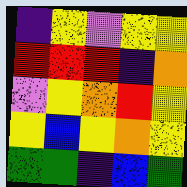[["indigo", "yellow", "violet", "yellow", "yellow"], ["red", "red", "red", "indigo", "orange"], ["violet", "yellow", "orange", "red", "yellow"], ["yellow", "blue", "yellow", "orange", "yellow"], ["green", "green", "indigo", "blue", "green"]]